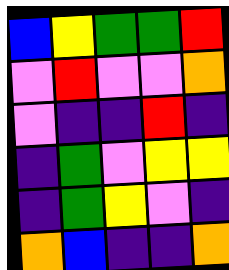[["blue", "yellow", "green", "green", "red"], ["violet", "red", "violet", "violet", "orange"], ["violet", "indigo", "indigo", "red", "indigo"], ["indigo", "green", "violet", "yellow", "yellow"], ["indigo", "green", "yellow", "violet", "indigo"], ["orange", "blue", "indigo", "indigo", "orange"]]